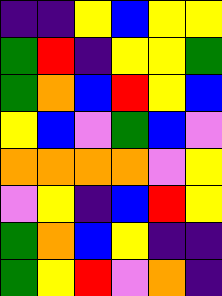[["indigo", "indigo", "yellow", "blue", "yellow", "yellow"], ["green", "red", "indigo", "yellow", "yellow", "green"], ["green", "orange", "blue", "red", "yellow", "blue"], ["yellow", "blue", "violet", "green", "blue", "violet"], ["orange", "orange", "orange", "orange", "violet", "yellow"], ["violet", "yellow", "indigo", "blue", "red", "yellow"], ["green", "orange", "blue", "yellow", "indigo", "indigo"], ["green", "yellow", "red", "violet", "orange", "indigo"]]